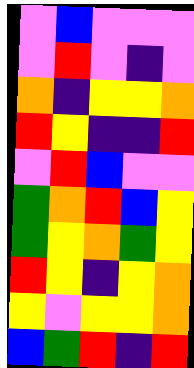[["violet", "blue", "violet", "violet", "violet"], ["violet", "red", "violet", "indigo", "violet"], ["orange", "indigo", "yellow", "yellow", "orange"], ["red", "yellow", "indigo", "indigo", "red"], ["violet", "red", "blue", "violet", "violet"], ["green", "orange", "red", "blue", "yellow"], ["green", "yellow", "orange", "green", "yellow"], ["red", "yellow", "indigo", "yellow", "orange"], ["yellow", "violet", "yellow", "yellow", "orange"], ["blue", "green", "red", "indigo", "red"]]